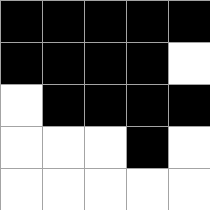[["black", "black", "black", "black", "black"], ["black", "black", "black", "black", "white"], ["white", "black", "black", "black", "black"], ["white", "white", "white", "black", "white"], ["white", "white", "white", "white", "white"]]